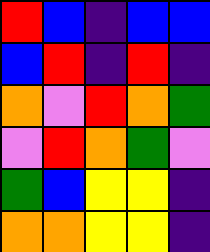[["red", "blue", "indigo", "blue", "blue"], ["blue", "red", "indigo", "red", "indigo"], ["orange", "violet", "red", "orange", "green"], ["violet", "red", "orange", "green", "violet"], ["green", "blue", "yellow", "yellow", "indigo"], ["orange", "orange", "yellow", "yellow", "indigo"]]